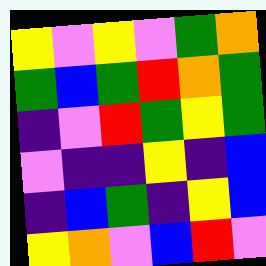[["yellow", "violet", "yellow", "violet", "green", "orange"], ["green", "blue", "green", "red", "orange", "green"], ["indigo", "violet", "red", "green", "yellow", "green"], ["violet", "indigo", "indigo", "yellow", "indigo", "blue"], ["indigo", "blue", "green", "indigo", "yellow", "blue"], ["yellow", "orange", "violet", "blue", "red", "violet"]]